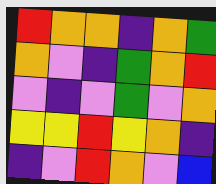[["red", "orange", "orange", "indigo", "orange", "green"], ["orange", "violet", "indigo", "green", "orange", "red"], ["violet", "indigo", "violet", "green", "violet", "orange"], ["yellow", "yellow", "red", "yellow", "orange", "indigo"], ["indigo", "violet", "red", "orange", "violet", "blue"]]